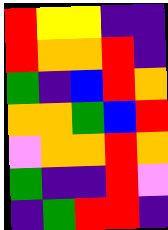[["red", "yellow", "yellow", "indigo", "indigo"], ["red", "orange", "orange", "red", "indigo"], ["green", "indigo", "blue", "red", "orange"], ["orange", "orange", "green", "blue", "red"], ["violet", "orange", "orange", "red", "orange"], ["green", "indigo", "indigo", "red", "violet"], ["indigo", "green", "red", "red", "indigo"]]